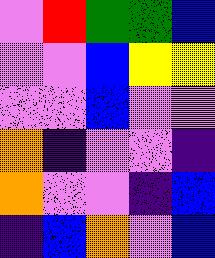[["violet", "red", "green", "green", "blue"], ["violet", "violet", "blue", "yellow", "yellow"], ["violet", "violet", "blue", "violet", "violet"], ["orange", "indigo", "violet", "violet", "indigo"], ["orange", "violet", "violet", "indigo", "blue"], ["indigo", "blue", "orange", "violet", "blue"]]